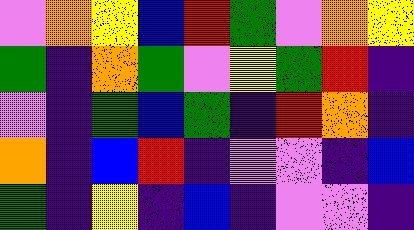[["violet", "orange", "yellow", "blue", "red", "green", "violet", "orange", "yellow"], ["green", "indigo", "orange", "green", "violet", "yellow", "green", "red", "indigo"], ["violet", "indigo", "green", "blue", "green", "indigo", "red", "orange", "indigo"], ["orange", "indigo", "blue", "red", "indigo", "violet", "violet", "indigo", "blue"], ["green", "indigo", "yellow", "indigo", "blue", "indigo", "violet", "violet", "indigo"]]